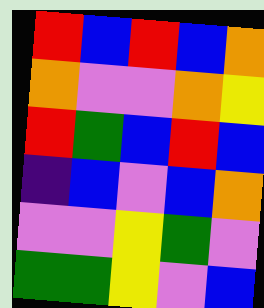[["red", "blue", "red", "blue", "orange"], ["orange", "violet", "violet", "orange", "yellow"], ["red", "green", "blue", "red", "blue"], ["indigo", "blue", "violet", "blue", "orange"], ["violet", "violet", "yellow", "green", "violet"], ["green", "green", "yellow", "violet", "blue"]]